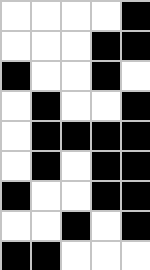[["white", "white", "white", "white", "black"], ["white", "white", "white", "black", "black"], ["black", "white", "white", "black", "white"], ["white", "black", "white", "white", "black"], ["white", "black", "black", "black", "black"], ["white", "black", "white", "black", "black"], ["black", "white", "white", "black", "black"], ["white", "white", "black", "white", "black"], ["black", "black", "white", "white", "white"]]